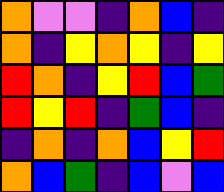[["orange", "violet", "violet", "indigo", "orange", "blue", "indigo"], ["orange", "indigo", "yellow", "orange", "yellow", "indigo", "yellow"], ["red", "orange", "indigo", "yellow", "red", "blue", "green"], ["red", "yellow", "red", "indigo", "green", "blue", "indigo"], ["indigo", "orange", "indigo", "orange", "blue", "yellow", "red"], ["orange", "blue", "green", "indigo", "blue", "violet", "blue"]]